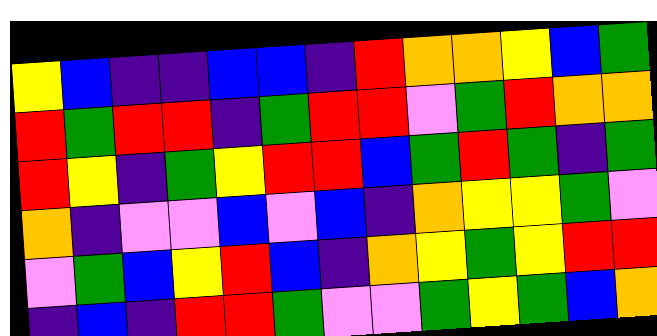[["yellow", "blue", "indigo", "indigo", "blue", "blue", "indigo", "red", "orange", "orange", "yellow", "blue", "green"], ["red", "green", "red", "red", "indigo", "green", "red", "red", "violet", "green", "red", "orange", "orange"], ["red", "yellow", "indigo", "green", "yellow", "red", "red", "blue", "green", "red", "green", "indigo", "green"], ["orange", "indigo", "violet", "violet", "blue", "violet", "blue", "indigo", "orange", "yellow", "yellow", "green", "violet"], ["violet", "green", "blue", "yellow", "red", "blue", "indigo", "orange", "yellow", "green", "yellow", "red", "red"], ["indigo", "blue", "indigo", "red", "red", "green", "violet", "violet", "green", "yellow", "green", "blue", "orange"]]